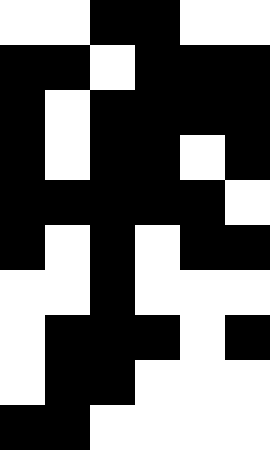[["white", "white", "black", "black", "white", "white"], ["black", "black", "white", "black", "black", "black"], ["black", "white", "black", "black", "black", "black"], ["black", "white", "black", "black", "white", "black"], ["black", "black", "black", "black", "black", "white"], ["black", "white", "black", "white", "black", "black"], ["white", "white", "black", "white", "white", "white"], ["white", "black", "black", "black", "white", "black"], ["white", "black", "black", "white", "white", "white"], ["black", "black", "white", "white", "white", "white"]]